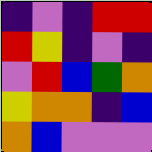[["indigo", "violet", "indigo", "red", "red"], ["red", "yellow", "indigo", "violet", "indigo"], ["violet", "red", "blue", "green", "orange"], ["yellow", "orange", "orange", "indigo", "blue"], ["orange", "blue", "violet", "violet", "violet"]]